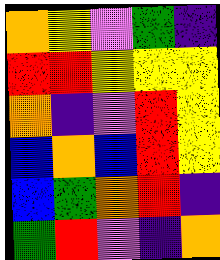[["orange", "yellow", "violet", "green", "indigo"], ["red", "red", "yellow", "yellow", "yellow"], ["orange", "indigo", "violet", "red", "yellow"], ["blue", "orange", "blue", "red", "yellow"], ["blue", "green", "orange", "red", "indigo"], ["green", "red", "violet", "indigo", "orange"]]